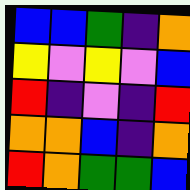[["blue", "blue", "green", "indigo", "orange"], ["yellow", "violet", "yellow", "violet", "blue"], ["red", "indigo", "violet", "indigo", "red"], ["orange", "orange", "blue", "indigo", "orange"], ["red", "orange", "green", "green", "blue"]]